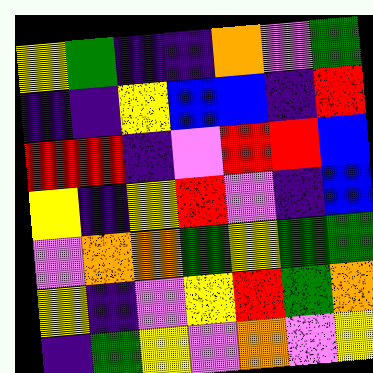[["yellow", "green", "indigo", "indigo", "orange", "violet", "green"], ["indigo", "indigo", "yellow", "blue", "blue", "indigo", "red"], ["red", "red", "indigo", "violet", "red", "red", "blue"], ["yellow", "indigo", "yellow", "red", "violet", "indigo", "blue"], ["violet", "orange", "orange", "green", "yellow", "green", "green"], ["yellow", "indigo", "violet", "yellow", "red", "green", "orange"], ["indigo", "green", "yellow", "violet", "orange", "violet", "yellow"]]